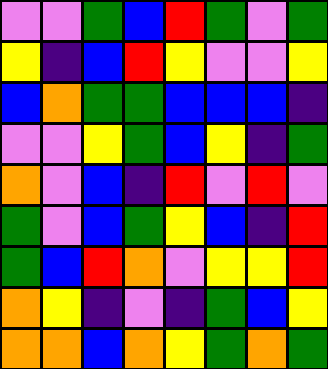[["violet", "violet", "green", "blue", "red", "green", "violet", "green"], ["yellow", "indigo", "blue", "red", "yellow", "violet", "violet", "yellow"], ["blue", "orange", "green", "green", "blue", "blue", "blue", "indigo"], ["violet", "violet", "yellow", "green", "blue", "yellow", "indigo", "green"], ["orange", "violet", "blue", "indigo", "red", "violet", "red", "violet"], ["green", "violet", "blue", "green", "yellow", "blue", "indigo", "red"], ["green", "blue", "red", "orange", "violet", "yellow", "yellow", "red"], ["orange", "yellow", "indigo", "violet", "indigo", "green", "blue", "yellow"], ["orange", "orange", "blue", "orange", "yellow", "green", "orange", "green"]]